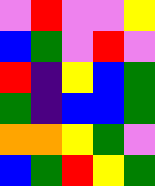[["violet", "red", "violet", "violet", "yellow"], ["blue", "green", "violet", "red", "violet"], ["red", "indigo", "yellow", "blue", "green"], ["green", "indigo", "blue", "blue", "green"], ["orange", "orange", "yellow", "green", "violet"], ["blue", "green", "red", "yellow", "green"]]